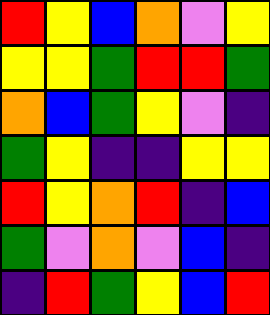[["red", "yellow", "blue", "orange", "violet", "yellow"], ["yellow", "yellow", "green", "red", "red", "green"], ["orange", "blue", "green", "yellow", "violet", "indigo"], ["green", "yellow", "indigo", "indigo", "yellow", "yellow"], ["red", "yellow", "orange", "red", "indigo", "blue"], ["green", "violet", "orange", "violet", "blue", "indigo"], ["indigo", "red", "green", "yellow", "blue", "red"]]